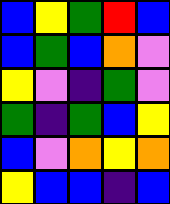[["blue", "yellow", "green", "red", "blue"], ["blue", "green", "blue", "orange", "violet"], ["yellow", "violet", "indigo", "green", "violet"], ["green", "indigo", "green", "blue", "yellow"], ["blue", "violet", "orange", "yellow", "orange"], ["yellow", "blue", "blue", "indigo", "blue"]]